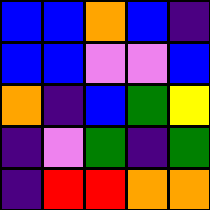[["blue", "blue", "orange", "blue", "indigo"], ["blue", "blue", "violet", "violet", "blue"], ["orange", "indigo", "blue", "green", "yellow"], ["indigo", "violet", "green", "indigo", "green"], ["indigo", "red", "red", "orange", "orange"]]